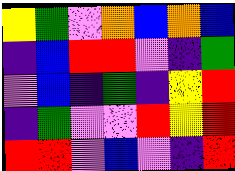[["yellow", "green", "violet", "orange", "blue", "orange", "blue"], ["indigo", "blue", "red", "red", "violet", "indigo", "green"], ["violet", "blue", "indigo", "green", "indigo", "yellow", "red"], ["indigo", "green", "violet", "violet", "red", "yellow", "red"], ["red", "red", "violet", "blue", "violet", "indigo", "red"]]